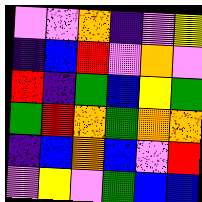[["violet", "violet", "orange", "indigo", "violet", "yellow"], ["indigo", "blue", "red", "violet", "orange", "violet"], ["red", "indigo", "green", "blue", "yellow", "green"], ["green", "red", "orange", "green", "orange", "orange"], ["indigo", "blue", "orange", "blue", "violet", "red"], ["violet", "yellow", "violet", "green", "blue", "blue"]]